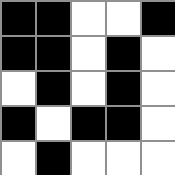[["black", "black", "white", "white", "black"], ["black", "black", "white", "black", "white"], ["white", "black", "white", "black", "white"], ["black", "white", "black", "black", "white"], ["white", "black", "white", "white", "white"]]